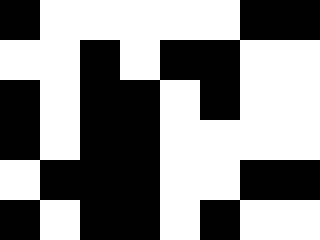[["black", "white", "white", "white", "white", "white", "black", "black"], ["white", "white", "black", "white", "black", "black", "white", "white"], ["black", "white", "black", "black", "white", "black", "white", "white"], ["black", "white", "black", "black", "white", "white", "white", "white"], ["white", "black", "black", "black", "white", "white", "black", "black"], ["black", "white", "black", "black", "white", "black", "white", "white"]]